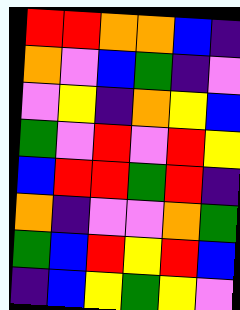[["red", "red", "orange", "orange", "blue", "indigo"], ["orange", "violet", "blue", "green", "indigo", "violet"], ["violet", "yellow", "indigo", "orange", "yellow", "blue"], ["green", "violet", "red", "violet", "red", "yellow"], ["blue", "red", "red", "green", "red", "indigo"], ["orange", "indigo", "violet", "violet", "orange", "green"], ["green", "blue", "red", "yellow", "red", "blue"], ["indigo", "blue", "yellow", "green", "yellow", "violet"]]